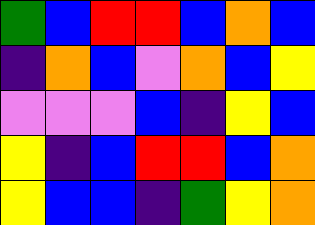[["green", "blue", "red", "red", "blue", "orange", "blue"], ["indigo", "orange", "blue", "violet", "orange", "blue", "yellow"], ["violet", "violet", "violet", "blue", "indigo", "yellow", "blue"], ["yellow", "indigo", "blue", "red", "red", "blue", "orange"], ["yellow", "blue", "blue", "indigo", "green", "yellow", "orange"]]